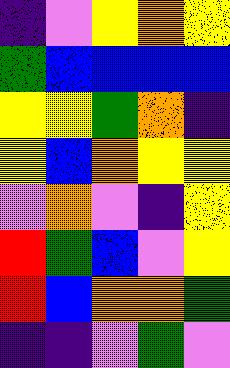[["indigo", "violet", "yellow", "orange", "yellow"], ["green", "blue", "blue", "blue", "blue"], ["yellow", "yellow", "green", "orange", "indigo"], ["yellow", "blue", "orange", "yellow", "yellow"], ["violet", "orange", "violet", "indigo", "yellow"], ["red", "green", "blue", "violet", "yellow"], ["red", "blue", "orange", "orange", "green"], ["indigo", "indigo", "violet", "green", "violet"]]